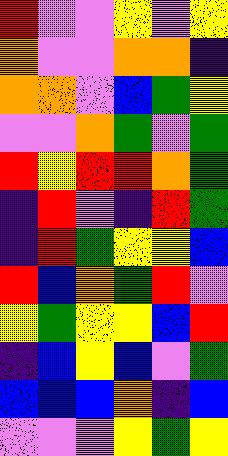[["red", "violet", "violet", "yellow", "violet", "yellow"], ["orange", "violet", "violet", "orange", "orange", "indigo"], ["orange", "orange", "violet", "blue", "green", "yellow"], ["violet", "violet", "orange", "green", "violet", "green"], ["red", "yellow", "red", "red", "orange", "green"], ["indigo", "red", "violet", "indigo", "red", "green"], ["indigo", "red", "green", "yellow", "yellow", "blue"], ["red", "blue", "orange", "green", "red", "violet"], ["yellow", "green", "yellow", "yellow", "blue", "red"], ["indigo", "blue", "yellow", "blue", "violet", "green"], ["blue", "blue", "blue", "orange", "indigo", "blue"], ["violet", "violet", "violet", "yellow", "green", "yellow"]]